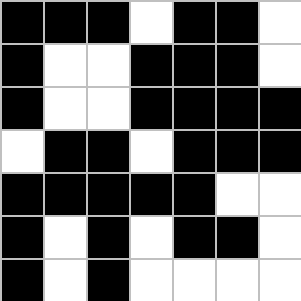[["black", "black", "black", "white", "black", "black", "white"], ["black", "white", "white", "black", "black", "black", "white"], ["black", "white", "white", "black", "black", "black", "black"], ["white", "black", "black", "white", "black", "black", "black"], ["black", "black", "black", "black", "black", "white", "white"], ["black", "white", "black", "white", "black", "black", "white"], ["black", "white", "black", "white", "white", "white", "white"]]